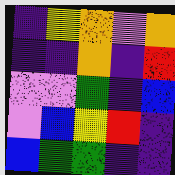[["indigo", "yellow", "orange", "violet", "orange"], ["indigo", "indigo", "orange", "indigo", "red"], ["violet", "violet", "green", "indigo", "blue"], ["violet", "blue", "yellow", "red", "indigo"], ["blue", "green", "green", "indigo", "indigo"]]